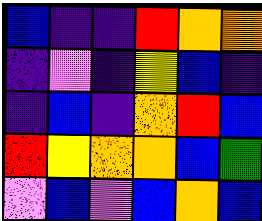[["blue", "indigo", "indigo", "red", "orange", "orange"], ["indigo", "violet", "indigo", "yellow", "blue", "indigo"], ["indigo", "blue", "indigo", "orange", "red", "blue"], ["red", "yellow", "orange", "orange", "blue", "green"], ["violet", "blue", "violet", "blue", "orange", "blue"]]